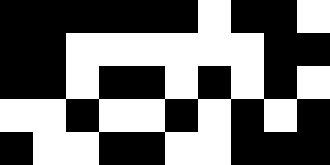[["black", "black", "black", "black", "black", "black", "white", "black", "black", "white"], ["black", "black", "white", "white", "white", "white", "white", "white", "black", "black"], ["black", "black", "white", "black", "black", "white", "black", "white", "black", "white"], ["white", "white", "black", "white", "white", "black", "white", "black", "white", "black"], ["black", "white", "white", "black", "black", "white", "white", "black", "black", "black"]]